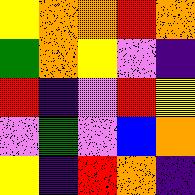[["yellow", "orange", "orange", "red", "orange"], ["green", "orange", "yellow", "violet", "indigo"], ["red", "indigo", "violet", "red", "yellow"], ["violet", "green", "violet", "blue", "orange"], ["yellow", "indigo", "red", "orange", "indigo"]]